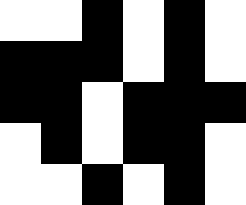[["white", "white", "black", "white", "black", "white"], ["black", "black", "black", "white", "black", "white"], ["black", "black", "white", "black", "black", "black"], ["white", "black", "white", "black", "black", "white"], ["white", "white", "black", "white", "black", "white"]]